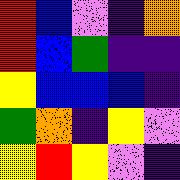[["red", "blue", "violet", "indigo", "orange"], ["red", "blue", "green", "indigo", "indigo"], ["yellow", "blue", "blue", "blue", "indigo"], ["green", "orange", "indigo", "yellow", "violet"], ["yellow", "red", "yellow", "violet", "indigo"]]